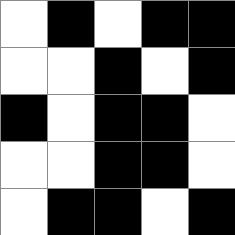[["white", "black", "white", "black", "black"], ["white", "white", "black", "white", "black"], ["black", "white", "black", "black", "white"], ["white", "white", "black", "black", "white"], ["white", "black", "black", "white", "black"]]